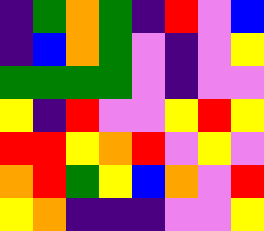[["indigo", "green", "orange", "green", "indigo", "red", "violet", "blue"], ["indigo", "blue", "orange", "green", "violet", "indigo", "violet", "yellow"], ["green", "green", "green", "green", "violet", "indigo", "violet", "violet"], ["yellow", "indigo", "red", "violet", "violet", "yellow", "red", "yellow"], ["red", "red", "yellow", "orange", "red", "violet", "yellow", "violet"], ["orange", "red", "green", "yellow", "blue", "orange", "violet", "red"], ["yellow", "orange", "indigo", "indigo", "indigo", "violet", "violet", "yellow"]]